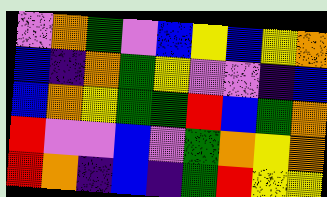[["violet", "orange", "green", "violet", "blue", "yellow", "blue", "yellow", "orange"], ["blue", "indigo", "orange", "green", "yellow", "violet", "violet", "indigo", "blue"], ["blue", "orange", "yellow", "green", "green", "red", "blue", "green", "orange"], ["red", "violet", "violet", "blue", "violet", "green", "orange", "yellow", "orange"], ["red", "orange", "indigo", "blue", "indigo", "green", "red", "yellow", "yellow"]]